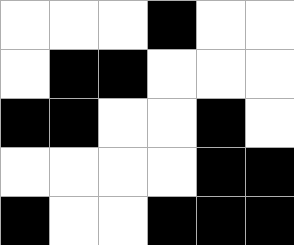[["white", "white", "white", "black", "white", "white"], ["white", "black", "black", "white", "white", "white"], ["black", "black", "white", "white", "black", "white"], ["white", "white", "white", "white", "black", "black"], ["black", "white", "white", "black", "black", "black"]]